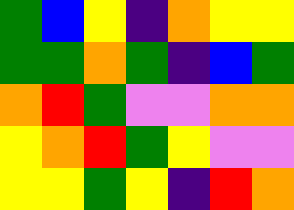[["green", "blue", "yellow", "indigo", "orange", "yellow", "yellow"], ["green", "green", "orange", "green", "indigo", "blue", "green"], ["orange", "red", "green", "violet", "violet", "orange", "orange"], ["yellow", "orange", "red", "green", "yellow", "violet", "violet"], ["yellow", "yellow", "green", "yellow", "indigo", "red", "orange"]]